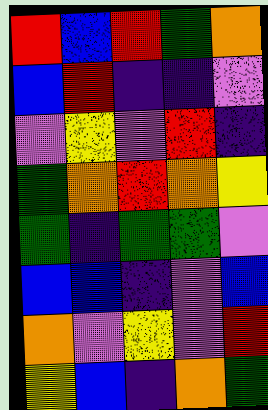[["red", "blue", "red", "green", "orange"], ["blue", "red", "indigo", "indigo", "violet"], ["violet", "yellow", "violet", "red", "indigo"], ["green", "orange", "red", "orange", "yellow"], ["green", "indigo", "green", "green", "violet"], ["blue", "blue", "indigo", "violet", "blue"], ["orange", "violet", "yellow", "violet", "red"], ["yellow", "blue", "indigo", "orange", "green"]]